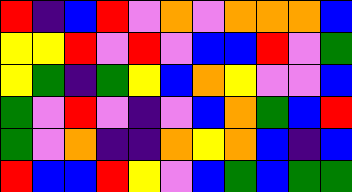[["red", "indigo", "blue", "red", "violet", "orange", "violet", "orange", "orange", "orange", "blue"], ["yellow", "yellow", "red", "violet", "red", "violet", "blue", "blue", "red", "violet", "green"], ["yellow", "green", "indigo", "green", "yellow", "blue", "orange", "yellow", "violet", "violet", "blue"], ["green", "violet", "red", "violet", "indigo", "violet", "blue", "orange", "green", "blue", "red"], ["green", "violet", "orange", "indigo", "indigo", "orange", "yellow", "orange", "blue", "indigo", "blue"], ["red", "blue", "blue", "red", "yellow", "violet", "blue", "green", "blue", "green", "green"]]